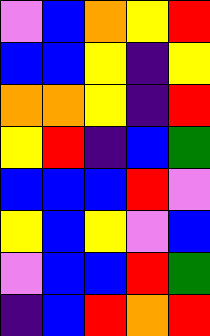[["violet", "blue", "orange", "yellow", "red"], ["blue", "blue", "yellow", "indigo", "yellow"], ["orange", "orange", "yellow", "indigo", "red"], ["yellow", "red", "indigo", "blue", "green"], ["blue", "blue", "blue", "red", "violet"], ["yellow", "blue", "yellow", "violet", "blue"], ["violet", "blue", "blue", "red", "green"], ["indigo", "blue", "red", "orange", "red"]]